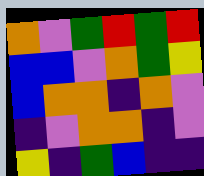[["orange", "violet", "green", "red", "green", "red"], ["blue", "blue", "violet", "orange", "green", "yellow"], ["blue", "orange", "orange", "indigo", "orange", "violet"], ["indigo", "violet", "orange", "orange", "indigo", "violet"], ["yellow", "indigo", "green", "blue", "indigo", "indigo"]]